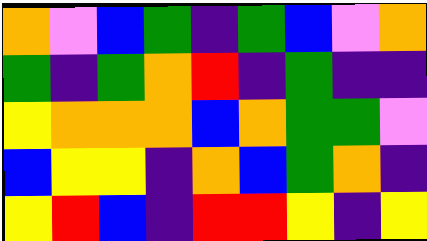[["orange", "violet", "blue", "green", "indigo", "green", "blue", "violet", "orange"], ["green", "indigo", "green", "orange", "red", "indigo", "green", "indigo", "indigo"], ["yellow", "orange", "orange", "orange", "blue", "orange", "green", "green", "violet"], ["blue", "yellow", "yellow", "indigo", "orange", "blue", "green", "orange", "indigo"], ["yellow", "red", "blue", "indigo", "red", "red", "yellow", "indigo", "yellow"]]